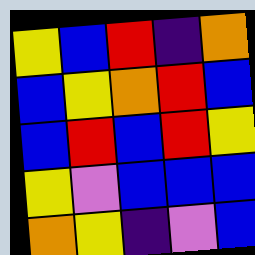[["yellow", "blue", "red", "indigo", "orange"], ["blue", "yellow", "orange", "red", "blue"], ["blue", "red", "blue", "red", "yellow"], ["yellow", "violet", "blue", "blue", "blue"], ["orange", "yellow", "indigo", "violet", "blue"]]